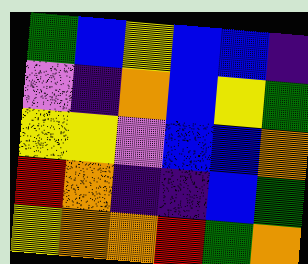[["green", "blue", "yellow", "blue", "blue", "indigo"], ["violet", "indigo", "orange", "blue", "yellow", "green"], ["yellow", "yellow", "violet", "blue", "blue", "orange"], ["red", "orange", "indigo", "indigo", "blue", "green"], ["yellow", "orange", "orange", "red", "green", "orange"]]